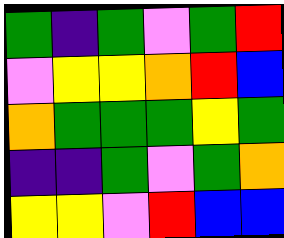[["green", "indigo", "green", "violet", "green", "red"], ["violet", "yellow", "yellow", "orange", "red", "blue"], ["orange", "green", "green", "green", "yellow", "green"], ["indigo", "indigo", "green", "violet", "green", "orange"], ["yellow", "yellow", "violet", "red", "blue", "blue"]]